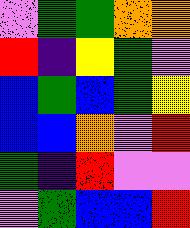[["violet", "green", "green", "orange", "orange"], ["red", "indigo", "yellow", "green", "violet"], ["blue", "green", "blue", "green", "yellow"], ["blue", "blue", "orange", "violet", "red"], ["green", "indigo", "red", "violet", "violet"], ["violet", "green", "blue", "blue", "red"]]